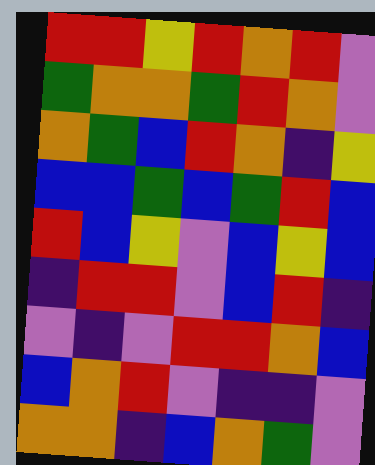[["red", "red", "yellow", "red", "orange", "red", "violet"], ["green", "orange", "orange", "green", "red", "orange", "violet"], ["orange", "green", "blue", "red", "orange", "indigo", "yellow"], ["blue", "blue", "green", "blue", "green", "red", "blue"], ["red", "blue", "yellow", "violet", "blue", "yellow", "blue"], ["indigo", "red", "red", "violet", "blue", "red", "indigo"], ["violet", "indigo", "violet", "red", "red", "orange", "blue"], ["blue", "orange", "red", "violet", "indigo", "indigo", "violet"], ["orange", "orange", "indigo", "blue", "orange", "green", "violet"]]